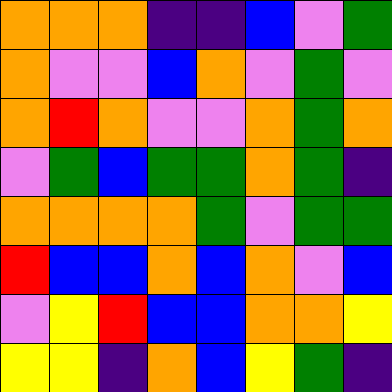[["orange", "orange", "orange", "indigo", "indigo", "blue", "violet", "green"], ["orange", "violet", "violet", "blue", "orange", "violet", "green", "violet"], ["orange", "red", "orange", "violet", "violet", "orange", "green", "orange"], ["violet", "green", "blue", "green", "green", "orange", "green", "indigo"], ["orange", "orange", "orange", "orange", "green", "violet", "green", "green"], ["red", "blue", "blue", "orange", "blue", "orange", "violet", "blue"], ["violet", "yellow", "red", "blue", "blue", "orange", "orange", "yellow"], ["yellow", "yellow", "indigo", "orange", "blue", "yellow", "green", "indigo"]]